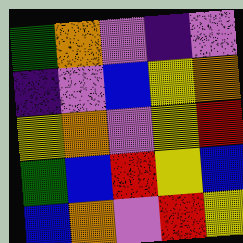[["green", "orange", "violet", "indigo", "violet"], ["indigo", "violet", "blue", "yellow", "orange"], ["yellow", "orange", "violet", "yellow", "red"], ["green", "blue", "red", "yellow", "blue"], ["blue", "orange", "violet", "red", "yellow"]]